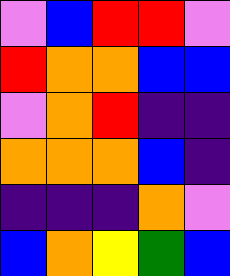[["violet", "blue", "red", "red", "violet"], ["red", "orange", "orange", "blue", "blue"], ["violet", "orange", "red", "indigo", "indigo"], ["orange", "orange", "orange", "blue", "indigo"], ["indigo", "indigo", "indigo", "orange", "violet"], ["blue", "orange", "yellow", "green", "blue"]]